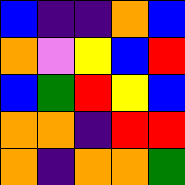[["blue", "indigo", "indigo", "orange", "blue"], ["orange", "violet", "yellow", "blue", "red"], ["blue", "green", "red", "yellow", "blue"], ["orange", "orange", "indigo", "red", "red"], ["orange", "indigo", "orange", "orange", "green"]]